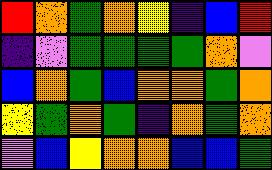[["red", "orange", "green", "orange", "yellow", "indigo", "blue", "red"], ["indigo", "violet", "green", "green", "green", "green", "orange", "violet"], ["blue", "orange", "green", "blue", "orange", "orange", "green", "orange"], ["yellow", "green", "orange", "green", "indigo", "orange", "green", "orange"], ["violet", "blue", "yellow", "orange", "orange", "blue", "blue", "green"]]